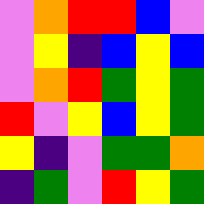[["violet", "orange", "red", "red", "blue", "violet"], ["violet", "yellow", "indigo", "blue", "yellow", "blue"], ["violet", "orange", "red", "green", "yellow", "green"], ["red", "violet", "yellow", "blue", "yellow", "green"], ["yellow", "indigo", "violet", "green", "green", "orange"], ["indigo", "green", "violet", "red", "yellow", "green"]]